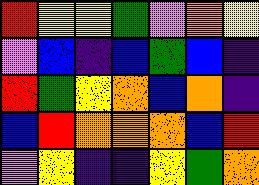[["red", "yellow", "yellow", "green", "violet", "orange", "yellow"], ["violet", "blue", "indigo", "blue", "green", "blue", "indigo"], ["red", "green", "yellow", "orange", "blue", "orange", "indigo"], ["blue", "red", "orange", "orange", "orange", "blue", "red"], ["violet", "yellow", "indigo", "indigo", "yellow", "green", "orange"]]